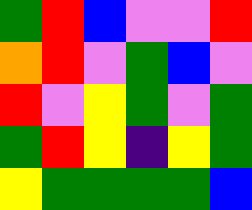[["green", "red", "blue", "violet", "violet", "red"], ["orange", "red", "violet", "green", "blue", "violet"], ["red", "violet", "yellow", "green", "violet", "green"], ["green", "red", "yellow", "indigo", "yellow", "green"], ["yellow", "green", "green", "green", "green", "blue"]]